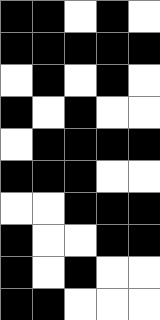[["black", "black", "white", "black", "white"], ["black", "black", "black", "black", "black"], ["white", "black", "white", "black", "white"], ["black", "white", "black", "white", "white"], ["white", "black", "black", "black", "black"], ["black", "black", "black", "white", "white"], ["white", "white", "black", "black", "black"], ["black", "white", "white", "black", "black"], ["black", "white", "black", "white", "white"], ["black", "black", "white", "white", "white"]]